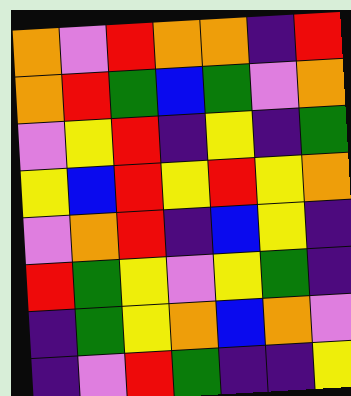[["orange", "violet", "red", "orange", "orange", "indigo", "red"], ["orange", "red", "green", "blue", "green", "violet", "orange"], ["violet", "yellow", "red", "indigo", "yellow", "indigo", "green"], ["yellow", "blue", "red", "yellow", "red", "yellow", "orange"], ["violet", "orange", "red", "indigo", "blue", "yellow", "indigo"], ["red", "green", "yellow", "violet", "yellow", "green", "indigo"], ["indigo", "green", "yellow", "orange", "blue", "orange", "violet"], ["indigo", "violet", "red", "green", "indigo", "indigo", "yellow"]]